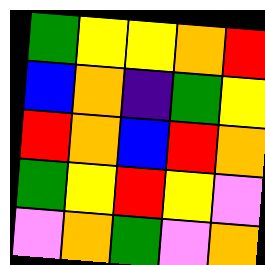[["green", "yellow", "yellow", "orange", "red"], ["blue", "orange", "indigo", "green", "yellow"], ["red", "orange", "blue", "red", "orange"], ["green", "yellow", "red", "yellow", "violet"], ["violet", "orange", "green", "violet", "orange"]]